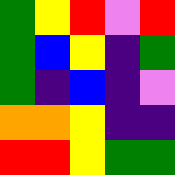[["green", "yellow", "red", "violet", "red"], ["green", "blue", "yellow", "indigo", "green"], ["green", "indigo", "blue", "indigo", "violet"], ["orange", "orange", "yellow", "indigo", "indigo"], ["red", "red", "yellow", "green", "green"]]